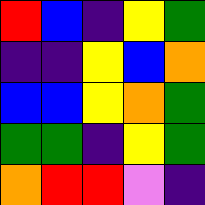[["red", "blue", "indigo", "yellow", "green"], ["indigo", "indigo", "yellow", "blue", "orange"], ["blue", "blue", "yellow", "orange", "green"], ["green", "green", "indigo", "yellow", "green"], ["orange", "red", "red", "violet", "indigo"]]